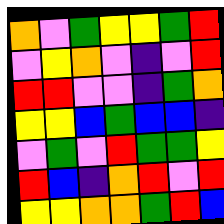[["orange", "violet", "green", "yellow", "yellow", "green", "red"], ["violet", "yellow", "orange", "violet", "indigo", "violet", "red"], ["red", "red", "violet", "violet", "indigo", "green", "orange"], ["yellow", "yellow", "blue", "green", "blue", "blue", "indigo"], ["violet", "green", "violet", "red", "green", "green", "yellow"], ["red", "blue", "indigo", "orange", "red", "violet", "red"], ["yellow", "yellow", "orange", "orange", "green", "red", "blue"]]